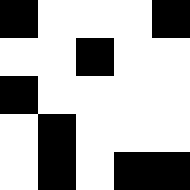[["black", "white", "white", "white", "black"], ["white", "white", "black", "white", "white"], ["black", "white", "white", "white", "white"], ["white", "black", "white", "white", "white"], ["white", "black", "white", "black", "black"]]